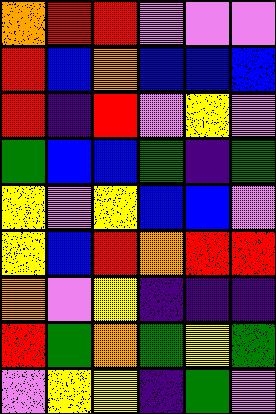[["orange", "red", "red", "violet", "violet", "violet"], ["red", "blue", "orange", "blue", "blue", "blue"], ["red", "indigo", "red", "violet", "yellow", "violet"], ["green", "blue", "blue", "green", "indigo", "green"], ["yellow", "violet", "yellow", "blue", "blue", "violet"], ["yellow", "blue", "red", "orange", "red", "red"], ["orange", "violet", "yellow", "indigo", "indigo", "indigo"], ["red", "green", "orange", "green", "yellow", "green"], ["violet", "yellow", "yellow", "indigo", "green", "violet"]]